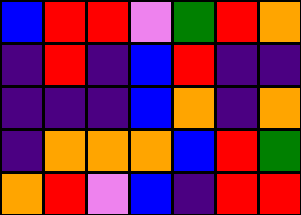[["blue", "red", "red", "violet", "green", "red", "orange"], ["indigo", "red", "indigo", "blue", "red", "indigo", "indigo"], ["indigo", "indigo", "indigo", "blue", "orange", "indigo", "orange"], ["indigo", "orange", "orange", "orange", "blue", "red", "green"], ["orange", "red", "violet", "blue", "indigo", "red", "red"]]